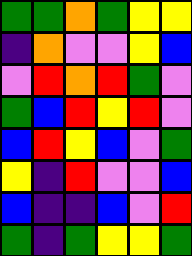[["green", "green", "orange", "green", "yellow", "yellow"], ["indigo", "orange", "violet", "violet", "yellow", "blue"], ["violet", "red", "orange", "red", "green", "violet"], ["green", "blue", "red", "yellow", "red", "violet"], ["blue", "red", "yellow", "blue", "violet", "green"], ["yellow", "indigo", "red", "violet", "violet", "blue"], ["blue", "indigo", "indigo", "blue", "violet", "red"], ["green", "indigo", "green", "yellow", "yellow", "green"]]